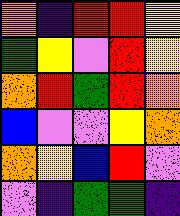[["orange", "indigo", "red", "red", "yellow"], ["green", "yellow", "violet", "red", "yellow"], ["orange", "red", "green", "red", "orange"], ["blue", "violet", "violet", "yellow", "orange"], ["orange", "yellow", "blue", "red", "violet"], ["violet", "indigo", "green", "green", "indigo"]]